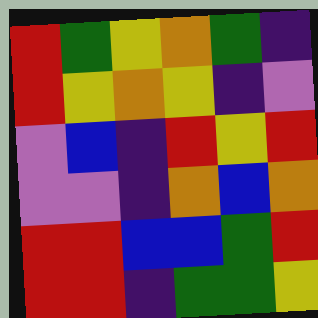[["red", "green", "yellow", "orange", "green", "indigo"], ["red", "yellow", "orange", "yellow", "indigo", "violet"], ["violet", "blue", "indigo", "red", "yellow", "red"], ["violet", "violet", "indigo", "orange", "blue", "orange"], ["red", "red", "blue", "blue", "green", "red"], ["red", "red", "indigo", "green", "green", "yellow"]]